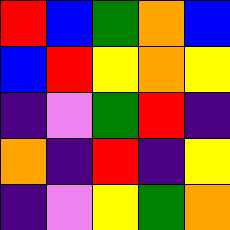[["red", "blue", "green", "orange", "blue"], ["blue", "red", "yellow", "orange", "yellow"], ["indigo", "violet", "green", "red", "indigo"], ["orange", "indigo", "red", "indigo", "yellow"], ["indigo", "violet", "yellow", "green", "orange"]]